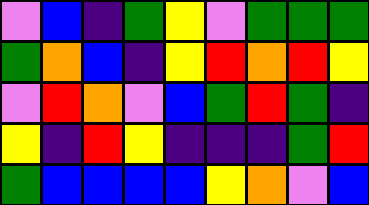[["violet", "blue", "indigo", "green", "yellow", "violet", "green", "green", "green"], ["green", "orange", "blue", "indigo", "yellow", "red", "orange", "red", "yellow"], ["violet", "red", "orange", "violet", "blue", "green", "red", "green", "indigo"], ["yellow", "indigo", "red", "yellow", "indigo", "indigo", "indigo", "green", "red"], ["green", "blue", "blue", "blue", "blue", "yellow", "orange", "violet", "blue"]]